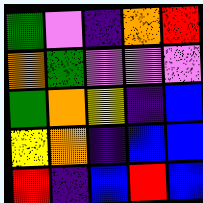[["green", "violet", "indigo", "orange", "red"], ["orange", "green", "violet", "violet", "violet"], ["green", "orange", "yellow", "indigo", "blue"], ["yellow", "orange", "indigo", "blue", "blue"], ["red", "indigo", "blue", "red", "blue"]]